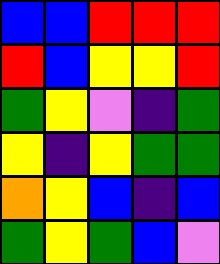[["blue", "blue", "red", "red", "red"], ["red", "blue", "yellow", "yellow", "red"], ["green", "yellow", "violet", "indigo", "green"], ["yellow", "indigo", "yellow", "green", "green"], ["orange", "yellow", "blue", "indigo", "blue"], ["green", "yellow", "green", "blue", "violet"]]